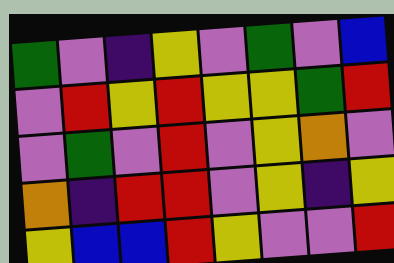[["green", "violet", "indigo", "yellow", "violet", "green", "violet", "blue"], ["violet", "red", "yellow", "red", "yellow", "yellow", "green", "red"], ["violet", "green", "violet", "red", "violet", "yellow", "orange", "violet"], ["orange", "indigo", "red", "red", "violet", "yellow", "indigo", "yellow"], ["yellow", "blue", "blue", "red", "yellow", "violet", "violet", "red"]]